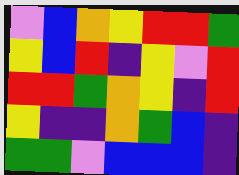[["violet", "blue", "orange", "yellow", "red", "red", "green"], ["yellow", "blue", "red", "indigo", "yellow", "violet", "red"], ["red", "red", "green", "orange", "yellow", "indigo", "red"], ["yellow", "indigo", "indigo", "orange", "green", "blue", "indigo"], ["green", "green", "violet", "blue", "blue", "blue", "indigo"]]